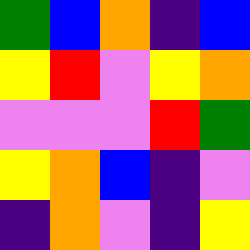[["green", "blue", "orange", "indigo", "blue"], ["yellow", "red", "violet", "yellow", "orange"], ["violet", "violet", "violet", "red", "green"], ["yellow", "orange", "blue", "indigo", "violet"], ["indigo", "orange", "violet", "indigo", "yellow"]]